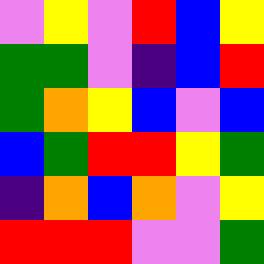[["violet", "yellow", "violet", "red", "blue", "yellow"], ["green", "green", "violet", "indigo", "blue", "red"], ["green", "orange", "yellow", "blue", "violet", "blue"], ["blue", "green", "red", "red", "yellow", "green"], ["indigo", "orange", "blue", "orange", "violet", "yellow"], ["red", "red", "red", "violet", "violet", "green"]]